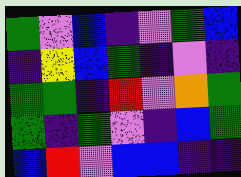[["green", "violet", "blue", "indigo", "violet", "green", "blue"], ["indigo", "yellow", "blue", "green", "indigo", "violet", "indigo"], ["green", "green", "indigo", "red", "violet", "orange", "green"], ["green", "indigo", "green", "violet", "indigo", "blue", "green"], ["blue", "red", "violet", "blue", "blue", "indigo", "indigo"]]